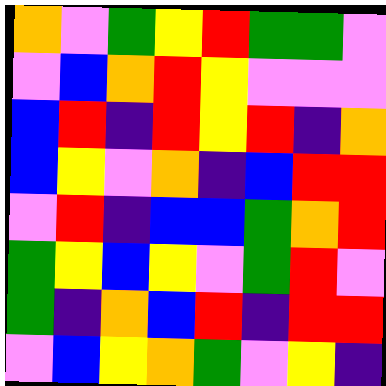[["orange", "violet", "green", "yellow", "red", "green", "green", "violet"], ["violet", "blue", "orange", "red", "yellow", "violet", "violet", "violet"], ["blue", "red", "indigo", "red", "yellow", "red", "indigo", "orange"], ["blue", "yellow", "violet", "orange", "indigo", "blue", "red", "red"], ["violet", "red", "indigo", "blue", "blue", "green", "orange", "red"], ["green", "yellow", "blue", "yellow", "violet", "green", "red", "violet"], ["green", "indigo", "orange", "blue", "red", "indigo", "red", "red"], ["violet", "blue", "yellow", "orange", "green", "violet", "yellow", "indigo"]]